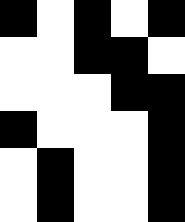[["black", "white", "black", "white", "black"], ["white", "white", "black", "black", "white"], ["white", "white", "white", "black", "black"], ["black", "white", "white", "white", "black"], ["white", "black", "white", "white", "black"], ["white", "black", "white", "white", "black"]]